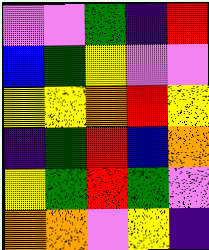[["violet", "violet", "green", "indigo", "red"], ["blue", "green", "yellow", "violet", "violet"], ["yellow", "yellow", "orange", "red", "yellow"], ["indigo", "green", "red", "blue", "orange"], ["yellow", "green", "red", "green", "violet"], ["orange", "orange", "violet", "yellow", "indigo"]]